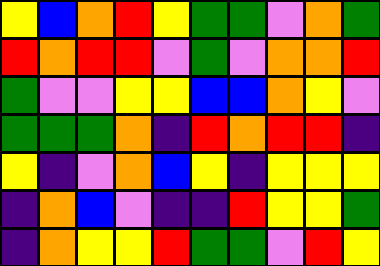[["yellow", "blue", "orange", "red", "yellow", "green", "green", "violet", "orange", "green"], ["red", "orange", "red", "red", "violet", "green", "violet", "orange", "orange", "red"], ["green", "violet", "violet", "yellow", "yellow", "blue", "blue", "orange", "yellow", "violet"], ["green", "green", "green", "orange", "indigo", "red", "orange", "red", "red", "indigo"], ["yellow", "indigo", "violet", "orange", "blue", "yellow", "indigo", "yellow", "yellow", "yellow"], ["indigo", "orange", "blue", "violet", "indigo", "indigo", "red", "yellow", "yellow", "green"], ["indigo", "orange", "yellow", "yellow", "red", "green", "green", "violet", "red", "yellow"]]